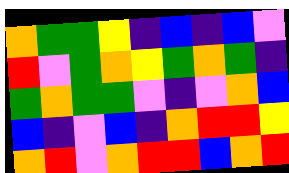[["orange", "green", "green", "yellow", "indigo", "blue", "indigo", "blue", "violet"], ["red", "violet", "green", "orange", "yellow", "green", "orange", "green", "indigo"], ["green", "orange", "green", "green", "violet", "indigo", "violet", "orange", "blue"], ["blue", "indigo", "violet", "blue", "indigo", "orange", "red", "red", "yellow"], ["orange", "red", "violet", "orange", "red", "red", "blue", "orange", "red"]]